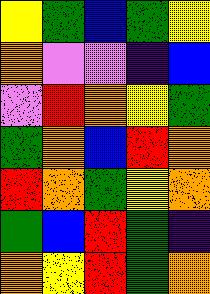[["yellow", "green", "blue", "green", "yellow"], ["orange", "violet", "violet", "indigo", "blue"], ["violet", "red", "orange", "yellow", "green"], ["green", "orange", "blue", "red", "orange"], ["red", "orange", "green", "yellow", "orange"], ["green", "blue", "red", "green", "indigo"], ["orange", "yellow", "red", "green", "orange"]]